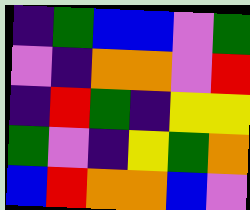[["indigo", "green", "blue", "blue", "violet", "green"], ["violet", "indigo", "orange", "orange", "violet", "red"], ["indigo", "red", "green", "indigo", "yellow", "yellow"], ["green", "violet", "indigo", "yellow", "green", "orange"], ["blue", "red", "orange", "orange", "blue", "violet"]]